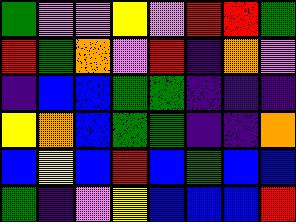[["green", "violet", "violet", "yellow", "violet", "red", "red", "green"], ["red", "green", "orange", "violet", "red", "indigo", "orange", "violet"], ["indigo", "blue", "blue", "green", "green", "indigo", "indigo", "indigo"], ["yellow", "orange", "blue", "green", "green", "indigo", "indigo", "orange"], ["blue", "yellow", "blue", "red", "blue", "green", "blue", "blue"], ["green", "indigo", "violet", "yellow", "blue", "blue", "blue", "red"]]